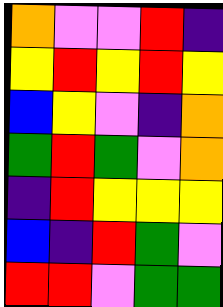[["orange", "violet", "violet", "red", "indigo"], ["yellow", "red", "yellow", "red", "yellow"], ["blue", "yellow", "violet", "indigo", "orange"], ["green", "red", "green", "violet", "orange"], ["indigo", "red", "yellow", "yellow", "yellow"], ["blue", "indigo", "red", "green", "violet"], ["red", "red", "violet", "green", "green"]]